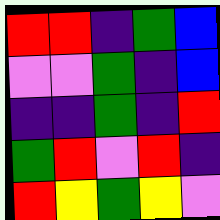[["red", "red", "indigo", "green", "blue"], ["violet", "violet", "green", "indigo", "blue"], ["indigo", "indigo", "green", "indigo", "red"], ["green", "red", "violet", "red", "indigo"], ["red", "yellow", "green", "yellow", "violet"]]